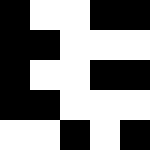[["black", "white", "white", "black", "black"], ["black", "black", "white", "white", "white"], ["black", "white", "white", "black", "black"], ["black", "black", "white", "white", "white"], ["white", "white", "black", "white", "black"]]